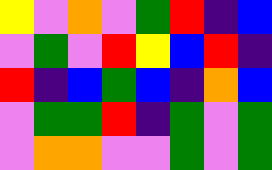[["yellow", "violet", "orange", "violet", "green", "red", "indigo", "blue"], ["violet", "green", "violet", "red", "yellow", "blue", "red", "indigo"], ["red", "indigo", "blue", "green", "blue", "indigo", "orange", "blue"], ["violet", "green", "green", "red", "indigo", "green", "violet", "green"], ["violet", "orange", "orange", "violet", "violet", "green", "violet", "green"]]